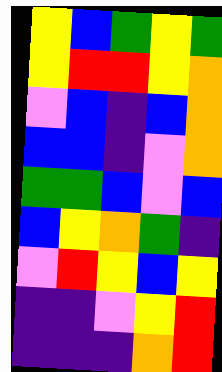[["yellow", "blue", "green", "yellow", "green"], ["yellow", "red", "red", "yellow", "orange"], ["violet", "blue", "indigo", "blue", "orange"], ["blue", "blue", "indigo", "violet", "orange"], ["green", "green", "blue", "violet", "blue"], ["blue", "yellow", "orange", "green", "indigo"], ["violet", "red", "yellow", "blue", "yellow"], ["indigo", "indigo", "violet", "yellow", "red"], ["indigo", "indigo", "indigo", "orange", "red"]]